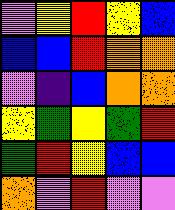[["violet", "yellow", "red", "yellow", "blue"], ["blue", "blue", "red", "orange", "orange"], ["violet", "indigo", "blue", "orange", "orange"], ["yellow", "green", "yellow", "green", "red"], ["green", "red", "yellow", "blue", "blue"], ["orange", "violet", "red", "violet", "violet"]]